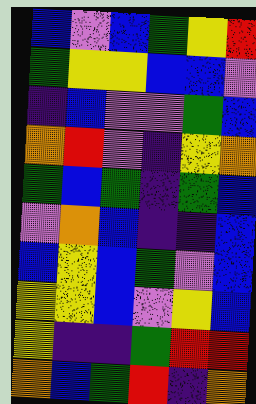[["blue", "violet", "blue", "green", "yellow", "red"], ["green", "yellow", "yellow", "blue", "blue", "violet"], ["indigo", "blue", "violet", "violet", "green", "blue"], ["orange", "red", "violet", "indigo", "yellow", "orange"], ["green", "blue", "green", "indigo", "green", "blue"], ["violet", "orange", "blue", "indigo", "indigo", "blue"], ["blue", "yellow", "blue", "green", "violet", "blue"], ["yellow", "yellow", "blue", "violet", "yellow", "blue"], ["yellow", "indigo", "indigo", "green", "red", "red"], ["orange", "blue", "green", "red", "indigo", "orange"]]